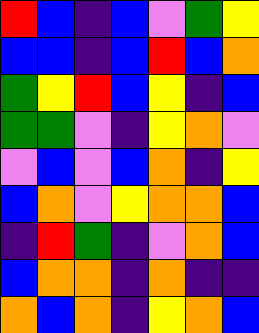[["red", "blue", "indigo", "blue", "violet", "green", "yellow"], ["blue", "blue", "indigo", "blue", "red", "blue", "orange"], ["green", "yellow", "red", "blue", "yellow", "indigo", "blue"], ["green", "green", "violet", "indigo", "yellow", "orange", "violet"], ["violet", "blue", "violet", "blue", "orange", "indigo", "yellow"], ["blue", "orange", "violet", "yellow", "orange", "orange", "blue"], ["indigo", "red", "green", "indigo", "violet", "orange", "blue"], ["blue", "orange", "orange", "indigo", "orange", "indigo", "indigo"], ["orange", "blue", "orange", "indigo", "yellow", "orange", "blue"]]